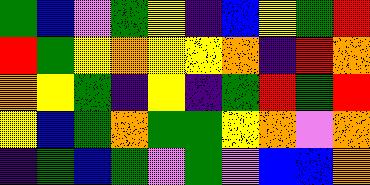[["green", "blue", "violet", "green", "yellow", "indigo", "blue", "yellow", "green", "red"], ["red", "green", "yellow", "orange", "yellow", "yellow", "orange", "indigo", "red", "orange"], ["orange", "yellow", "green", "indigo", "yellow", "indigo", "green", "red", "green", "red"], ["yellow", "blue", "green", "orange", "green", "green", "yellow", "orange", "violet", "orange"], ["indigo", "green", "blue", "green", "violet", "green", "violet", "blue", "blue", "orange"]]